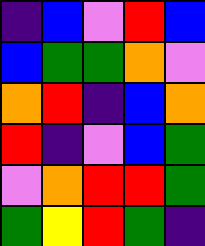[["indigo", "blue", "violet", "red", "blue"], ["blue", "green", "green", "orange", "violet"], ["orange", "red", "indigo", "blue", "orange"], ["red", "indigo", "violet", "blue", "green"], ["violet", "orange", "red", "red", "green"], ["green", "yellow", "red", "green", "indigo"]]